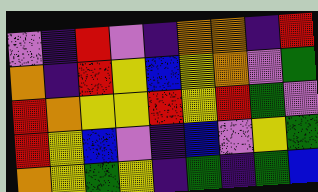[["violet", "indigo", "red", "violet", "indigo", "orange", "orange", "indigo", "red"], ["orange", "indigo", "red", "yellow", "blue", "yellow", "orange", "violet", "green"], ["red", "orange", "yellow", "yellow", "red", "yellow", "red", "green", "violet"], ["red", "yellow", "blue", "violet", "indigo", "blue", "violet", "yellow", "green"], ["orange", "yellow", "green", "yellow", "indigo", "green", "indigo", "green", "blue"]]